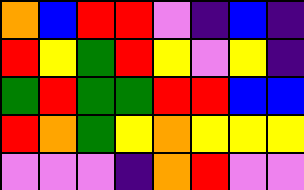[["orange", "blue", "red", "red", "violet", "indigo", "blue", "indigo"], ["red", "yellow", "green", "red", "yellow", "violet", "yellow", "indigo"], ["green", "red", "green", "green", "red", "red", "blue", "blue"], ["red", "orange", "green", "yellow", "orange", "yellow", "yellow", "yellow"], ["violet", "violet", "violet", "indigo", "orange", "red", "violet", "violet"]]